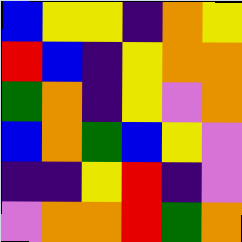[["blue", "yellow", "yellow", "indigo", "orange", "yellow"], ["red", "blue", "indigo", "yellow", "orange", "orange"], ["green", "orange", "indigo", "yellow", "violet", "orange"], ["blue", "orange", "green", "blue", "yellow", "violet"], ["indigo", "indigo", "yellow", "red", "indigo", "violet"], ["violet", "orange", "orange", "red", "green", "orange"]]